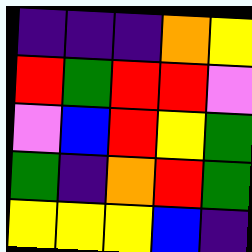[["indigo", "indigo", "indigo", "orange", "yellow"], ["red", "green", "red", "red", "violet"], ["violet", "blue", "red", "yellow", "green"], ["green", "indigo", "orange", "red", "green"], ["yellow", "yellow", "yellow", "blue", "indigo"]]